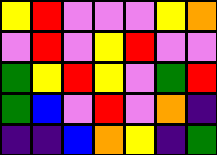[["yellow", "red", "violet", "violet", "violet", "yellow", "orange"], ["violet", "red", "violet", "yellow", "red", "violet", "violet"], ["green", "yellow", "red", "yellow", "violet", "green", "red"], ["green", "blue", "violet", "red", "violet", "orange", "indigo"], ["indigo", "indigo", "blue", "orange", "yellow", "indigo", "green"]]